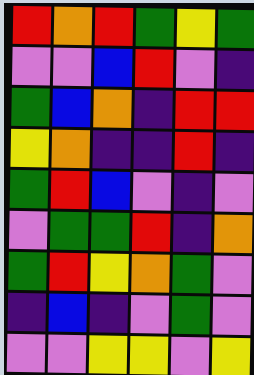[["red", "orange", "red", "green", "yellow", "green"], ["violet", "violet", "blue", "red", "violet", "indigo"], ["green", "blue", "orange", "indigo", "red", "red"], ["yellow", "orange", "indigo", "indigo", "red", "indigo"], ["green", "red", "blue", "violet", "indigo", "violet"], ["violet", "green", "green", "red", "indigo", "orange"], ["green", "red", "yellow", "orange", "green", "violet"], ["indigo", "blue", "indigo", "violet", "green", "violet"], ["violet", "violet", "yellow", "yellow", "violet", "yellow"]]